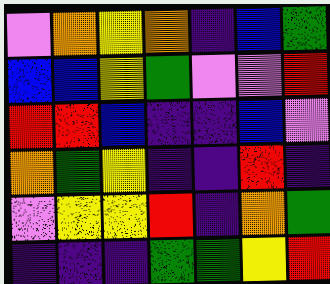[["violet", "orange", "yellow", "orange", "indigo", "blue", "green"], ["blue", "blue", "yellow", "green", "violet", "violet", "red"], ["red", "red", "blue", "indigo", "indigo", "blue", "violet"], ["orange", "green", "yellow", "indigo", "indigo", "red", "indigo"], ["violet", "yellow", "yellow", "red", "indigo", "orange", "green"], ["indigo", "indigo", "indigo", "green", "green", "yellow", "red"]]